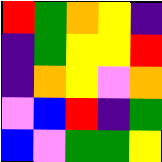[["red", "green", "orange", "yellow", "indigo"], ["indigo", "green", "yellow", "yellow", "red"], ["indigo", "orange", "yellow", "violet", "orange"], ["violet", "blue", "red", "indigo", "green"], ["blue", "violet", "green", "green", "yellow"]]